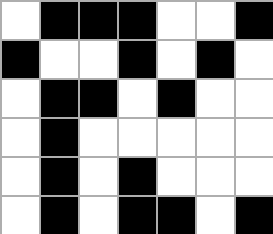[["white", "black", "black", "black", "white", "white", "black"], ["black", "white", "white", "black", "white", "black", "white"], ["white", "black", "black", "white", "black", "white", "white"], ["white", "black", "white", "white", "white", "white", "white"], ["white", "black", "white", "black", "white", "white", "white"], ["white", "black", "white", "black", "black", "white", "black"]]